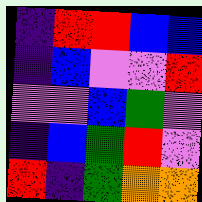[["indigo", "red", "red", "blue", "blue"], ["indigo", "blue", "violet", "violet", "red"], ["violet", "violet", "blue", "green", "violet"], ["indigo", "blue", "green", "red", "violet"], ["red", "indigo", "green", "orange", "orange"]]